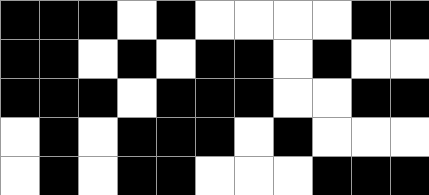[["black", "black", "black", "white", "black", "white", "white", "white", "white", "black", "black"], ["black", "black", "white", "black", "white", "black", "black", "white", "black", "white", "white"], ["black", "black", "black", "white", "black", "black", "black", "white", "white", "black", "black"], ["white", "black", "white", "black", "black", "black", "white", "black", "white", "white", "white"], ["white", "black", "white", "black", "black", "white", "white", "white", "black", "black", "black"]]